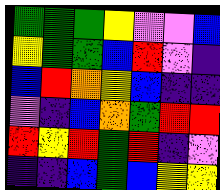[["green", "green", "green", "yellow", "violet", "violet", "blue"], ["yellow", "green", "green", "blue", "red", "violet", "indigo"], ["blue", "red", "orange", "yellow", "blue", "indigo", "indigo"], ["violet", "indigo", "blue", "orange", "green", "red", "red"], ["red", "yellow", "red", "green", "red", "indigo", "violet"], ["indigo", "indigo", "blue", "green", "blue", "yellow", "yellow"]]